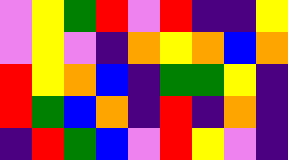[["violet", "yellow", "green", "red", "violet", "red", "indigo", "indigo", "yellow"], ["violet", "yellow", "violet", "indigo", "orange", "yellow", "orange", "blue", "orange"], ["red", "yellow", "orange", "blue", "indigo", "green", "green", "yellow", "indigo"], ["red", "green", "blue", "orange", "indigo", "red", "indigo", "orange", "indigo"], ["indigo", "red", "green", "blue", "violet", "red", "yellow", "violet", "indigo"]]